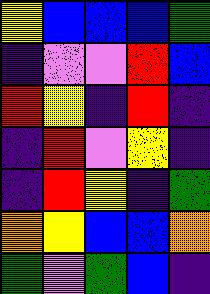[["yellow", "blue", "blue", "blue", "green"], ["indigo", "violet", "violet", "red", "blue"], ["red", "yellow", "indigo", "red", "indigo"], ["indigo", "red", "violet", "yellow", "indigo"], ["indigo", "red", "yellow", "indigo", "green"], ["orange", "yellow", "blue", "blue", "orange"], ["green", "violet", "green", "blue", "indigo"]]